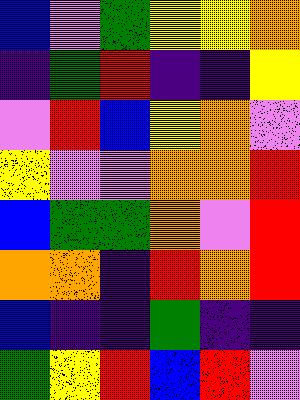[["blue", "violet", "green", "yellow", "yellow", "orange"], ["indigo", "green", "red", "indigo", "indigo", "yellow"], ["violet", "red", "blue", "yellow", "orange", "violet"], ["yellow", "violet", "violet", "orange", "orange", "red"], ["blue", "green", "green", "orange", "violet", "red"], ["orange", "orange", "indigo", "red", "orange", "red"], ["blue", "indigo", "indigo", "green", "indigo", "indigo"], ["green", "yellow", "red", "blue", "red", "violet"]]